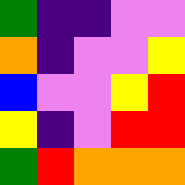[["green", "indigo", "indigo", "violet", "violet"], ["orange", "indigo", "violet", "violet", "yellow"], ["blue", "violet", "violet", "yellow", "red"], ["yellow", "indigo", "violet", "red", "red"], ["green", "red", "orange", "orange", "orange"]]